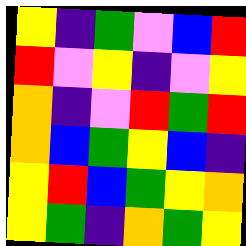[["yellow", "indigo", "green", "violet", "blue", "red"], ["red", "violet", "yellow", "indigo", "violet", "yellow"], ["orange", "indigo", "violet", "red", "green", "red"], ["orange", "blue", "green", "yellow", "blue", "indigo"], ["yellow", "red", "blue", "green", "yellow", "orange"], ["yellow", "green", "indigo", "orange", "green", "yellow"]]